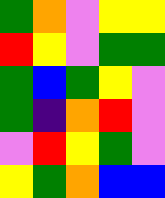[["green", "orange", "violet", "yellow", "yellow"], ["red", "yellow", "violet", "green", "green"], ["green", "blue", "green", "yellow", "violet"], ["green", "indigo", "orange", "red", "violet"], ["violet", "red", "yellow", "green", "violet"], ["yellow", "green", "orange", "blue", "blue"]]